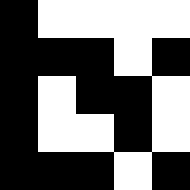[["black", "white", "white", "white", "white"], ["black", "black", "black", "white", "black"], ["black", "white", "black", "black", "white"], ["black", "white", "white", "black", "white"], ["black", "black", "black", "white", "black"]]